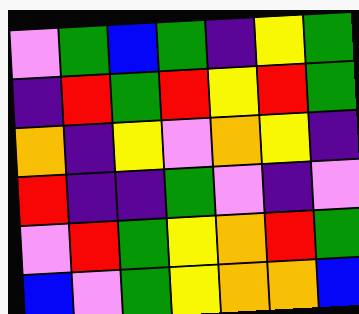[["violet", "green", "blue", "green", "indigo", "yellow", "green"], ["indigo", "red", "green", "red", "yellow", "red", "green"], ["orange", "indigo", "yellow", "violet", "orange", "yellow", "indigo"], ["red", "indigo", "indigo", "green", "violet", "indigo", "violet"], ["violet", "red", "green", "yellow", "orange", "red", "green"], ["blue", "violet", "green", "yellow", "orange", "orange", "blue"]]